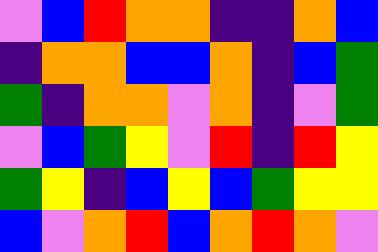[["violet", "blue", "red", "orange", "orange", "indigo", "indigo", "orange", "blue"], ["indigo", "orange", "orange", "blue", "blue", "orange", "indigo", "blue", "green"], ["green", "indigo", "orange", "orange", "violet", "orange", "indigo", "violet", "green"], ["violet", "blue", "green", "yellow", "violet", "red", "indigo", "red", "yellow"], ["green", "yellow", "indigo", "blue", "yellow", "blue", "green", "yellow", "yellow"], ["blue", "violet", "orange", "red", "blue", "orange", "red", "orange", "violet"]]